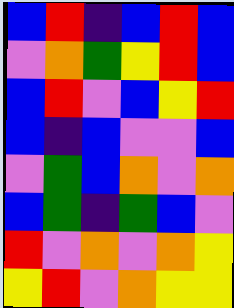[["blue", "red", "indigo", "blue", "red", "blue"], ["violet", "orange", "green", "yellow", "red", "blue"], ["blue", "red", "violet", "blue", "yellow", "red"], ["blue", "indigo", "blue", "violet", "violet", "blue"], ["violet", "green", "blue", "orange", "violet", "orange"], ["blue", "green", "indigo", "green", "blue", "violet"], ["red", "violet", "orange", "violet", "orange", "yellow"], ["yellow", "red", "violet", "orange", "yellow", "yellow"]]